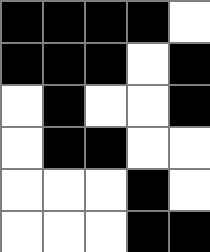[["black", "black", "black", "black", "white"], ["black", "black", "black", "white", "black"], ["white", "black", "white", "white", "black"], ["white", "black", "black", "white", "white"], ["white", "white", "white", "black", "white"], ["white", "white", "white", "black", "black"]]